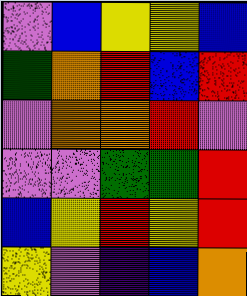[["violet", "blue", "yellow", "yellow", "blue"], ["green", "orange", "red", "blue", "red"], ["violet", "orange", "orange", "red", "violet"], ["violet", "violet", "green", "green", "red"], ["blue", "yellow", "red", "yellow", "red"], ["yellow", "violet", "indigo", "blue", "orange"]]